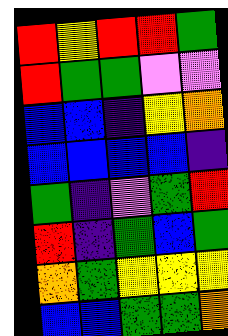[["red", "yellow", "red", "red", "green"], ["red", "green", "green", "violet", "violet"], ["blue", "blue", "indigo", "yellow", "orange"], ["blue", "blue", "blue", "blue", "indigo"], ["green", "indigo", "violet", "green", "red"], ["red", "indigo", "green", "blue", "green"], ["orange", "green", "yellow", "yellow", "yellow"], ["blue", "blue", "green", "green", "orange"]]